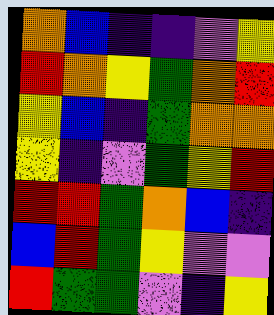[["orange", "blue", "indigo", "indigo", "violet", "yellow"], ["red", "orange", "yellow", "green", "orange", "red"], ["yellow", "blue", "indigo", "green", "orange", "orange"], ["yellow", "indigo", "violet", "green", "yellow", "red"], ["red", "red", "green", "orange", "blue", "indigo"], ["blue", "red", "green", "yellow", "violet", "violet"], ["red", "green", "green", "violet", "indigo", "yellow"]]